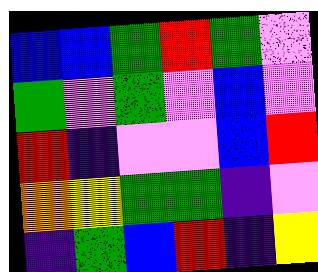[["blue", "blue", "green", "red", "green", "violet"], ["green", "violet", "green", "violet", "blue", "violet"], ["red", "indigo", "violet", "violet", "blue", "red"], ["orange", "yellow", "green", "green", "indigo", "violet"], ["indigo", "green", "blue", "red", "indigo", "yellow"]]